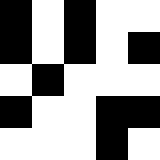[["black", "white", "black", "white", "white"], ["black", "white", "black", "white", "black"], ["white", "black", "white", "white", "white"], ["black", "white", "white", "black", "black"], ["white", "white", "white", "black", "white"]]